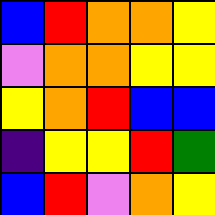[["blue", "red", "orange", "orange", "yellow"], ["violet", "orange", "orange", "yellow", "yellow"], ["yellow", "orange", "red", "blue", "blue"], ["indigo", "yellow", "yellow", "red", "green"], ["blue", "red", "violet", "orange", "yellow"]]